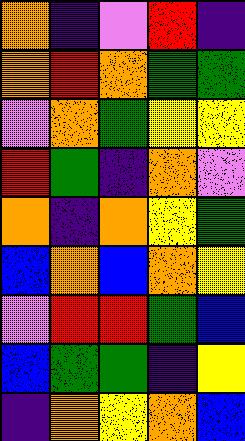[["orange", "indigo", "violet", "red", "indigo"], ["orange", "red", "orange", "green", "green"], ["violet", "orange", "green", "yellow", "yellow"], ["red", "green", "indigo", "orange", "violet"], ["orange", "indigo", "orange", "yellow", "green"], ["blue", "orange", "blue", "orange", "yellow"], ["violet", "red", "red", "green", "blue"], ["blue", "green", "green", "indigo", "yellow"], ["indigo", "orange", "yellow", "orange", "blue"]]